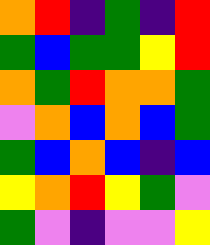[["orange", "red", "indigo", "green", "indigo", "red"], ["green", "blue", "green", "green", "yellow", "red"], ["orange", "green", "red", "orange", "orange", "green"], ["violet", "orange", "blue", "orange", "blue", "green"], ["green", "blue", "orange", "blue", "indigo", "blue"], ["yellow", "orange", "red", "yellow", "green", "violet"], ["green", "violet", "indigo", "violet", "violet", "yellow"]]